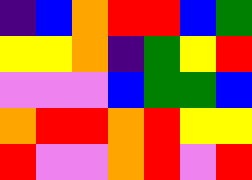[["indigo", "blue", "orange", "red", "red", "blue", "green"], ["yellow", "yellow", "orange", "indigo", "green", "yellow", "red"], ["violet", "violet", "violet", "blue", "green", "green", "blue"], ["orange", "red", "red", "orange", "red", "yellow", "yellow"], ["red", "violet", "violet", "orange", "red", "violet", "red"]]